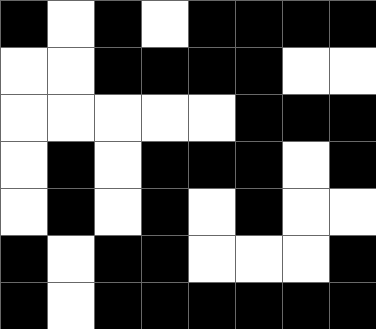[["black", "white", "black", "white", "black", "black", "black", "black"], ["white", "white", "black", "black", "black", "black", "white", "white"], ["white", "white", "white", "white", "white", "black", "black", "black"], ["white", "black", "white", "black", "black", "black", "white", "black"], ["white", "black", "white", "black", "white", "black", "white", "white"], ["black", "white", "black", "black", "white", "white", "white", "black"], ["black", "white", "black", "black", "black", "black", "black", "black"]]